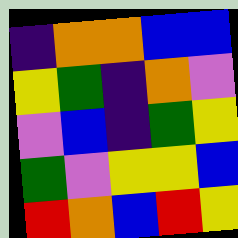[["indigo", "orange", "orange", "blue", "blue"], ["yellow", "green", "indigo", "orange", "violet"], ["violet", "blue", "indigo", "green", "yellow"], ["green", "violet", "yellow", "yellow", "blue"], ["red", "orange", "blue", "red", "yellow"]]